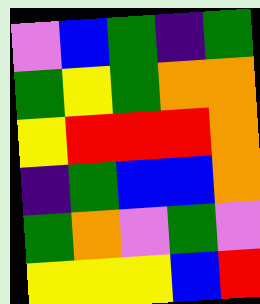[["violet", "blue", "green", "indigo", "green"], ["green", "yellow", "green", "orange", "orange"], ["yellow", "red", "red", "red", "orange"], ["indigo", "green", "blue", "blue", "orange"], ["green", "orange", "violet", "green", "violet"], ["yellow", "yellow", "yellow", "blue", "red"]]